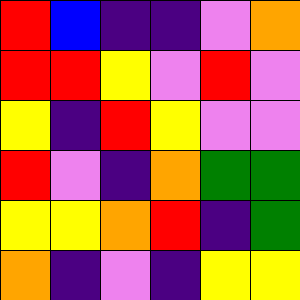[["red", "blue", "indigo", "indigo", "violet", "orange"], ["red", "red", "yellow", "violet", "red", "violet"], ["yellow", "indigo", "red", "yellow", "violet", "violet"], ["red", "violet", "indigo", "orange", "green", "green"], ["yellow", "yellow", "orange", "red", "indigo", "green"], ["orange", "indigo", "violet", "indigo", "yellow", "yellow"]]